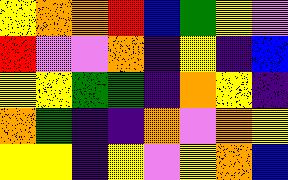[["yellow", "orange", "orange", "red", "blue", "green", "yellow", "violet"], ["red", "violet", "violet", "orange", "indigo", "yellow", "indigo", "blue"], ["yellow", "yellow", "green", "green", "indigo", "orange", "yellow", "indigo"], ["orange", "green", "indigo", "indigo", "orange", "violet", "orange", "yellow"], ["yellow", "yellow", "indigo", "yellow", "violet", "yellow", "orange", "blue"]]